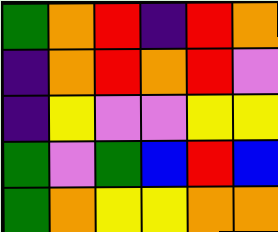[["green", "orange", "red", "indigo", "red", "orange"], ["indigo", "orange", "red", "orange", "red", "violet"], ["indigo", "yellow", "violet", "violet", "yellow", "yellow"], ["green", "violet", "green", "blue", "red", "blue"], ["green", "orange", "yellow", "yellow", "orange", "orange"]]